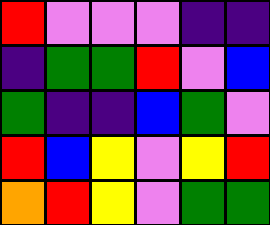[["red", "violet", "violet", "violet", "indigo", "indigo"], ["indigo", "green", "green", "red", "violet", "blue"], ["green", "indigo", "indigo", "blue", "green", "violet"], ["red", "blue", "yellow", "violet", "yellow", "red"], ["orange", "red", "yellow", "violet", "green", "green"]]